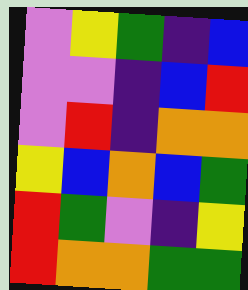[["violet", "yellow", "green", "indigo", "blue"], ["violet", "violet", "indigo", "blue", "red"], ["violet", "red", "indigo", "orange", "orange"], ["yellow", "blue", "orange", "blue", "green"], ["red", "green", "violet", "indigo", "yellow"], ["red", "orange", "orange", "green", "green"]]